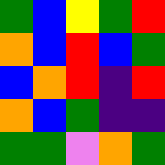[["green", "blue", "yellow", "green", "red"], ["orange", "blue", "red", "blue", "green"], ["blue", "orange", "red", "indigo", "red"], ["orange", "blue", "green", "indigo", "indigo"], ["green", "green", "violet", "orange", "green"]]